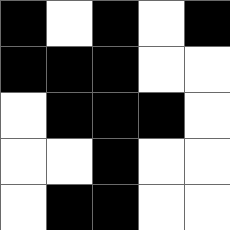[["black", "white", "black", "white", "black"], ["black", "black", "black", "white", "white"], ["white", "black", "black", "black", "white"], ["white", "white", "black", "white", "white"], ["white", "black", "black", "white", "white"]]